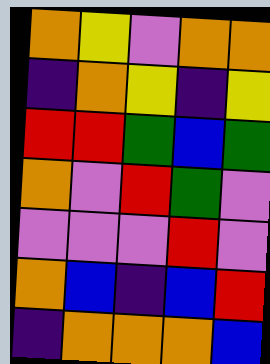[["orange", "yellow", "violet", "orange", "orange"], ["indigo", "orange", "yellow", "indigo", "yellow"], ["red", "red", "green", "blue", "green"], ["orange", "violet", "red", "green", "violet"], ["violet", "violet", "violet", "red", "violet"], ["orange", "blue", "indigo", "blue", "red"], ["indigo", "orange", "orange", "orange", "blue"]]